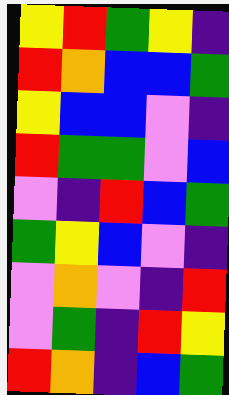[["yellow", "red", "green", "yellow", "indigo"], ["red", "orange", "blue", "blue", "green"], ["yellow", "blue", "blue", "violet", "indigo"], ["red", "green", "green", "violet", "blue"], ["violet", "indigo", "red", "blue", "green"], ["green", "yellow", "blue", "violet", "indigo"], ["violet", "orange", "violet", "indigo", "red"], ["violet", "green", "indigo", "red", "yellow"], ["red", "orange", "indigo", "blue", "green"]]